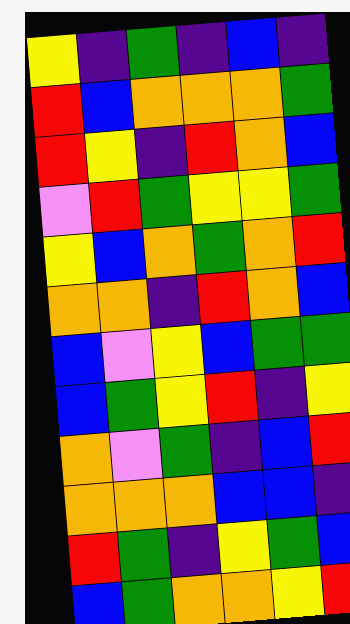[["yellow", "indigo", "green", "indigo", "blue", "indigo"], ["red", "blue", "orange", "orange", "orange", "green"], ["red", "yellow", "indigo", "red", "orange", "blue"], ["violet", "red", "green", "yellow", "yellow", "green"], ["yellow", "blue", "orange", "green", "orange", "red"], ["orange", "orange", "indigo", "red", "orange", "blue"], ["blue", "violet", "yellow", "blue", "green", "green"], ["blue", "green", "yellow", "red", "indigo", "yellow"], ["orange", "violet", "green", "indigo", "blue", "red"], ["orange", "orange", "orange", "blue", "blue", "indigo"], ["red", "green", "indigo", "yellow", "green", "blue"], ["blue", "green", "orange", "orange", "yellow", "red"]]